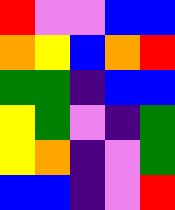[["red", "violet", "violet", "blue", "blue"], ["orange", "yellow", "blue", "orange", "red"], ["green", "green", "indigo", "blue", "blue"], ["yellow", "green", "violet", "indigo", "green"], ["yellow", "orange", "indigo", "violet", "green"], ["blue", "blue", "indigo", "violet", "red"]]